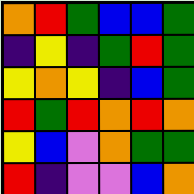[["orange", "red", "green", "blue", "blue", "green"], ["indigo", "yellow", "indigo", "green", "red", "green"], ["yellow", "orange", "yellow", "indigo", "blue", "green"], ["red", "green", "red", "orange", "red", "orange"], ["yellow", "blue", "violet", "orange", "green", "green"], ["red", "indigo", "violet", "violet", "blue", "orange"]]